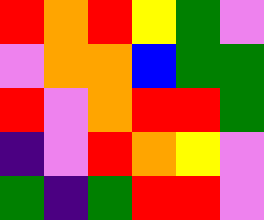[["red", "orange", "red", "yellow", "green", "violet"], ["violet", "orange", "orange", "blue", "green", "green"], ["red", "violet", "orange", "red", "red", "green"], ["indigo", "violet", "red", "orange", "yellow", "violet"], ["green", "indigo", "green", "red", "red", "violet"]]